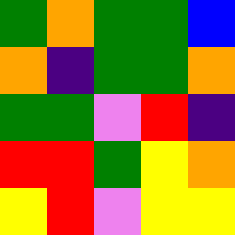[["green", "orange", "green", "green", "blue"], ["orange", "indigo", "green", "green", "orange"], ["green", "green", "violet", "red", "indigo"], ["red", "red", "green", "yellow", "orange"], ["yellow", "red", "violet", "yellow", "yellow"]]